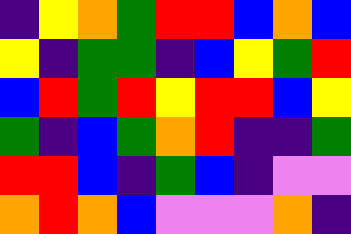[["indigo", "yellow", "orange", "green", "red", "red", "blue", "orange", "blue"], ["yellow", "indigo", "green", "green", "indigo", "blue", "yellow", "green", "red"], ["blue", "red", "green", "red", "yellow", "red", "red", "blue", "yellow"], ["green", "indigo", "blue", "green", "orange", "red", "indigo", "indigo", "green"], ["red", "red", "blue", "indigo", "green", "blue", "indigo", "violet", "violet"], ["orange", "red", "orange", "blue", "violet", "violet", "violet", "orange", "indigo"]]